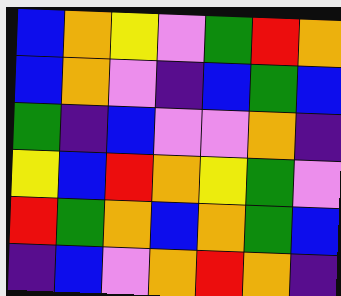[["blue", "orange", "yellow", "violet", "green", "red", "orange"], ["blue", "orange", "violet", "indigo", "blue", "green", "blue"], ["green", "indigo", "blue", "violet", "violet", "orange", "indigo"], ["yellow", "blue", "red", "orange", "yellow", "green", "violet"], ["red", "green", "orange", "blue", "orange", "green", "blue"], ["indigo", "blue", "violet", "orange", "red", "orange", "indigo"]]